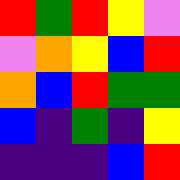[["red", "green", "red", "yellow", "violet"], ["violet", "orange", "yellow", "blue", "red"], ["orange", "blue", "red", "green", "green"], ["blue", "indigo", "green", "indigo", "yellow"], ["indigo", "indigo", "indigo", "blue", "red"]]